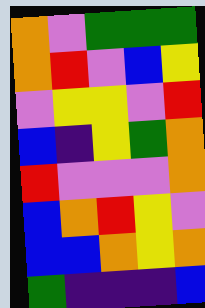[["orange", "violet", "green", "green", "green"], ["orange", "red", "violet", "blue", "yellow"], ["violet", "yellow", "yellow", "violet", "red"], ["blue", "indigo", "yellow", "green", "orange"], ["red", "violet", "violet", "violet", "orange"], ["blue", "orange", "red", "yellow", "violet"], ["blue", "blue", "orange", "yellow", "orange"], ["green", "indigo", "indigo", "indigo", "blue"]]